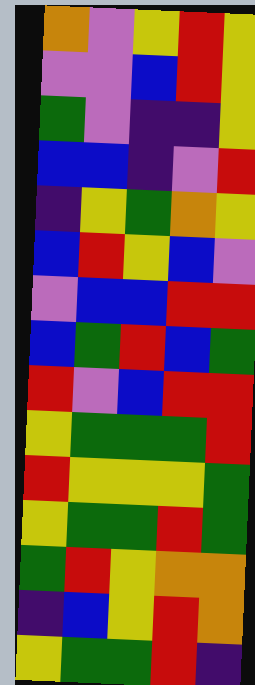[["orange", "violet", "yellow", "red", "yellow"], ["violet", "violet", "blue", "red", "yellow"], ["green", "violet", "indigo", "indigo", "yellow"], ["blue", "blue", "indigo", "violet", "red"], ["indigo", "yellow", "green", "orange", "yellow"], ["blue", "red", "yellow", "blue", "violet"], ["violet", "blue", "blue", "red", "red"], ["blue", "green", "red", "blue", "green"], ["red", "violet", "blue", "red", "red"], ["yellow", "green", "green", "green", "red"], ["red", "yellow", "yellow", "yellow", "green"], ["yellow", "green", "green", "red", "green"], ["green", "red", "yellow", "orange", "orange"], ["indigo", "blue", "yellow", "red", "orange"], ["yellow", "green", "green", "red", "indigo"]]